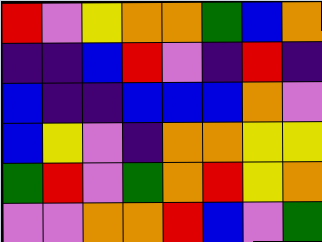[["red", "violet", "yellow", "orange", "orange", "green", "blue", "orange"], ["indigo", "indigo", "blue", "red", "violet", "indigo", "red", "indigo"], ["blue", "indigo", "indigo", "blue", "blue", "blue", "orange", "violet"], ["blue", "yellow", "violet", "indigo", "orange", "orange", "yellow", "yellow"], ["green", "red", "violet", "green", "orange", "red", "yellow", "orange"], ["violet", "violet", "orange", "orange", "red", "blue", "violet", "green"]]